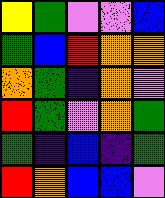[["yellow", "green", "violet", "violet", "blue"], ["green", "blue", "red", "orange", "orange"], ["orange", "green", "indigo", "orange", "violet"], ["red", "green", "violet", "orange", "green"], ["green", "indigo", "blue", "indigo", "green"], ["red", "orange", "blue", "blue", "violet"]]